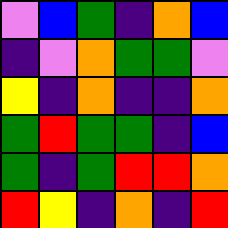[["violet", "blue", "green", "indigo", "orange", "blue"], ["indigo", "violet", "orange", "green", "green", "violet"], ["yellow", "indigo", "orange", "indigo", "indigo", "orange"], ["green", "red", "green", "green", "indigo", "blue"], ["green", "indigo", "green", "red", "red", "orange"], ["red", "yellow", "indigo", "orange", "indigo", "red"]]